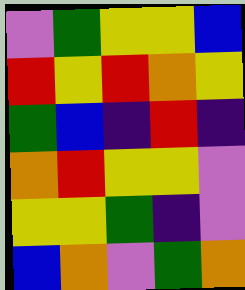[["violet", "green", "yellow", "yellow", "blue"], ["red", "yellow", "red", "orange", "yellow"], ["green", "blue", "indigo", "red", "indigo"], ["orange", "red", "yellow", "yellow", "violet"], ["yellow", "yellow", "green", "indigo", "violet"], ["blue", "orange", "violet", "green", "orange"]]